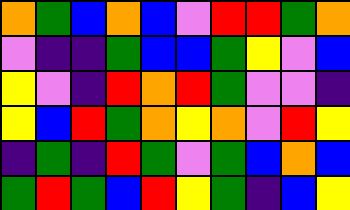[["orange", "green", "blue", "orange", "blue", "violet", "red", "red", "green", "orange"], ["violet", "indigo", "indigo", "green", "blue", "blue", "green", "yellow", "violet", "blue"], ["yellow", "violet", "indigo", "red", "orange", "red", "green", "violet", "violet", "indigo"], ["yellow", "blue", "red", "green", "orange", "yellow", "orange", "violet", "red", "yellow"], ["indigo", "green", "indigo", "red", "green", "violet", "green", "blue", "orange", "blue"], ["green", "red", "green", "blue", "red", "yellow", "green", "indigo", "blue", "yellow"]]